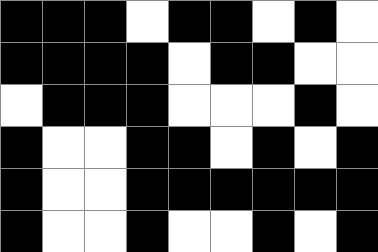[["black", "black", "black", "white", "black", "black", "white", "black", "white"], ["black", "black", "black", "black", "white", "black", "black", "white", "white"], ["white", "black", "black", "black", "white", "white", "white", "black", "white"], ["black", "white", "white", "black", "black", "white", "black", "white", "black"], ["black", "white", "white", "black", "black", "black", "black", "black", "black"], ["black", "white", "white", "black", "white", "white", "black", "white", "black"]]